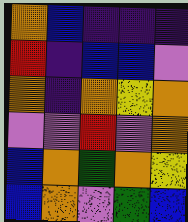[["orange", "blue", "indigo", "indigo", "indigo"], ["red", "indigo", "blue", "blue", "violet"], ["orange", "indigo", "orange", "yellow", "orange"], ["violet", "violet", "red", "violet", "orange"], ["blue", "orange", "green", "orange", "yellow"], ["blue", "orange", "violet", "green", "blue"]]